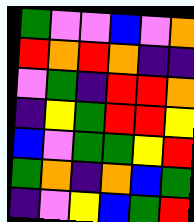[["green", "violet", "violet", "blue", "violet", "orange"], ["red", "orange", "red", "orange", "indigo", "indigo"], ["violet", "green", "indigo", "red", "red", "orange"], ["indigo", "yellow", "green", "red", "red", "yellow"], ["blue", "violet", "green", "green", "yellow", "red"], ["green", "orange", "indigo", "orange", "blue", "green"], ["indigo", "violet", "yellow", "blue", "green", "red"]]